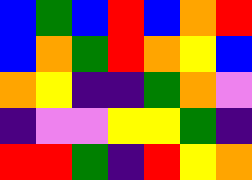[["blue", "green", "blue", "red", "blue", "orange", "red"], ["blue", "orange", "green", "red", "orange", "yellow", "blue"], ["orange", "yellow", "indigo", "indigo", "green", "orange", "violet"], ["indigo", "violet", "violet", "yellow", "yellow", "green", "indigo"], ["red", "red", "green", "indigo", "red", "yellow", "orange"]]